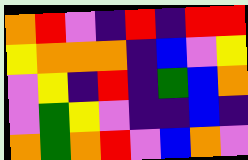[["orange", "red", "violet", "indigo", "red", "indigo", "red", "red"], ["yellow", "orange", "orange", "orange", "indigo", "blue", "violet", "yellow"], ["violet", "yellow", "indigo", "red", "indigo", "green", "blue", "orange"], ["violet", "green", "yellow", "violet", "indigo", "indigo", "blue", "indigo"], ["orange", "green", "orange", "red", "violet", "blue", "orange", "violet"]]